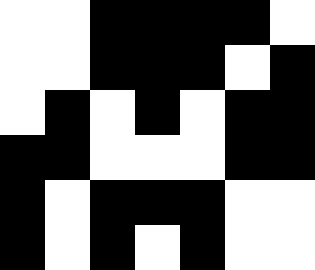[["white", "white", "black", "black", "black", "black", "white"], ["white", "white", "black", "black", "black", "white", "black"], ["white", "black", "white", "black", "white", "black", "black"], ["black", "black", "white", "white", "white", "black", "black"], ["black", "white", "black", "black", "black", "white", "white"], ["black", "white", "black", "white", "black", "white", "white"]]